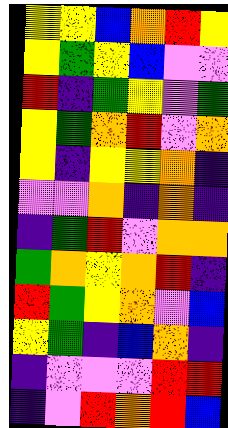[["yellow", "yellow", "blue", "orange", "red", "yellow"], ["yellow", "green", "yellow", "blue", "violet", "violet"], ["red", "indigo", "green", "yellow", "violet", "green"], ["yellow", "green", "orange", "red", "violet", "orange"], ["yellow", "indigo", "yellow", "yellow", "orange", "indigo"], ["violet", "violet", "orange", "indigo", "orange", "indigo"], ["indigo", "green", "red", "violet", "orange", "orange"], ["green", "orange", "yellow", "orange", "red", "indigo"], ["red", "green", "yellow", "orange", "violet", "blue"], ["yellow", "green", "indigo", "blue", "orange", "indigo"], ["indigo", "violet", "violet", "violet", "red", "red"], ["indigo", "violet", "red", "orange", "red", "blue"]]